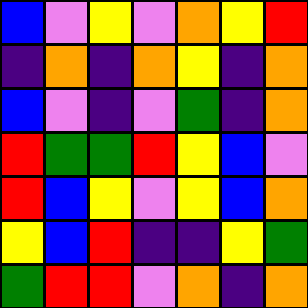[["blue", "violet", "yellow", "violet", "orange", "yellow", "red"], ["indigo", "orange", "indigo", "orange", "yellow", "indigo", "orange"], ["blue", "violet", "indigo", "violet", "green", "indigo", "orange"], ["red", "green", "green", "red", "yellow", "blue", "violet"], ["red", "blue", "yellow", "violet", "yellow", "blue", "orange"], ["yellow", "blue", "red", "indigo", "indigo", "yellow", "green"], ["green", "red", "red", "violet", "orange", "indigo", "orange"]]